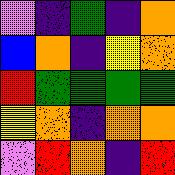[["violet", "indigo", "green", "indigo", "orange"], ["blue", "orange", "indigo", "yellow", "orange"], ["red", "green", "green", "green", "green"], ["yellow", "orange", "indigo", "orange", "orange"], ["violet", "red", "orange", "indigo", "red"]]